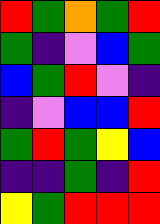[["red", "green", "orange", "green", "red"], ["green", "indigo", "violet", "blue", "green"], ["blue", "green", "red", "violet", "indigo"], ["indigo", "violet", "blue", "blue", "red"], ["green", "red", "green", "yellow", "blue"], ["indigo", "indigo", "green", "indigo", "red"], ["yellow", "green", "red", "red", "red"]]